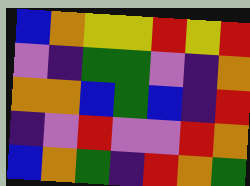[["blue", "orange", "yellow", "yellow", "red", "yellow", "red"], ["violet", "indigo", "green", "green", "violet", "indigo", "orange"], ["orange", "orange", "blue", "green", "blue", "indigo", "red"], ["indigo", "violet", "red", "violet", "violet", "red", "orange"], ["blue", "orange", "green", "indigo", "red", "orange", "green"]]